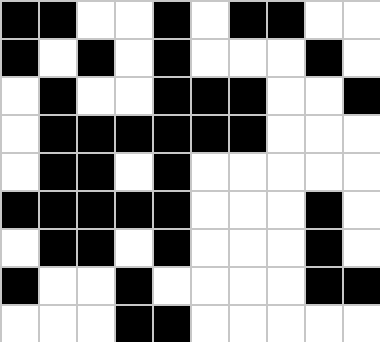[["black", "black", "white", "white", "black", "white", "black", "black", "white", "white"], ["black", "white", "black", "white", "black", "white", "white", "white", "black", "white"], ["white", "black", "white", "white", "black", "black", "black", "white", "white", "black"], ["white", "black", "black", "black", "black", "black", "black", "white", "white", "white"], ["white", "black", "black", "white", "black", "white", "white", "white", "white", "white"], ["black", "black", "black", "black", "black", "white", "white", "white", "black", "white"], ["white", "black", "black", "white", "black", "white", "white", "white", "black", "white"], ["black", "white", "white", "black", "white", "white", "white", "white", "black", "black"], ["white", "white", "white", "black", "black", "white", "white", "white", "white", "white"]]